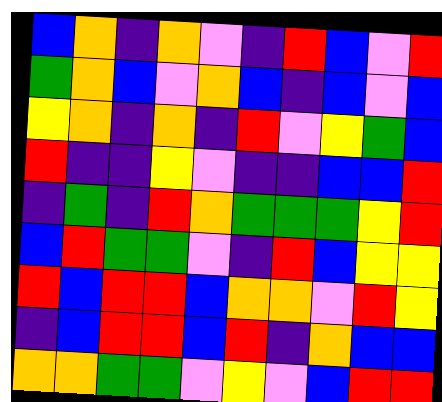[["blue", "orange", "indigo", "orange", "violet", "indigo", "red", "blue", "violet", "red"], ["green", "orange", "blue", "violet", "orange", "blue", "indigo", "blue", "violet", "blue"], ["yellow", "orange", "indigo", "orange", "indigo", "red", "violet", "yellow", "green", "blue"], ["red", "indigo", "indigo", "yellow", "violet", "indigo", "indigo", "blue", "blue", "red"], ["indigo", "green", "indigo", "red", "orange", "green", "green", "green", "yellow", "red"], ["blue", "red", "green", "green", "violet", "indigo", "red", "blue", "yellow", "yellow"], ["red", "blue", "red", "red", "blue", "orange", "orange", "violet", "red", "yellow"], ["indigo", "blue", "red", "red", "blue", "red", "indigo", "orange", "blue", "blue"], ["orange", "orange", "green", "green", "violet", "yellow", "violet", "blue", "red", "red"]]